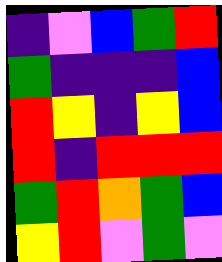[["indigo", "violet", "blue", "green", "red"], ["green", "indigo", "indigo", "indigo", "blue"], ["red", "yellow", "indigo", "yellow", "blue"], ["red", "indigo", "red", "red", "red"], ["green", "red", "orange", "green", "blue"], ["yellow", "red", "violet", "green", "violet"]]